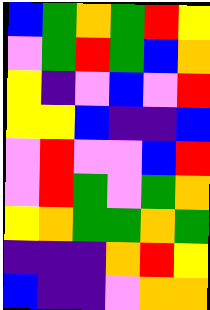[["blue", "green", "orange", "green", "red", "yellow"], ["violet", "green", "red", "green", "blue", "orange"], ["yellow", "indigo", "violet", "blue", "violet", "red"], ["yellow", "yellow", "blue", "indigo", "indigo", "blue"], ["violet", "red", "violet", "violet", "blue", "red"], ["violet", "red", "green", "violet", "green", "orange"], ["yellow", "orange", "green", "green", "orange", "green"], ["indigo", "indigo", "indigo", "orange", "red", "yellow"], ["blue", "indigo", "indigo", "violet", "orange", "orange"]]